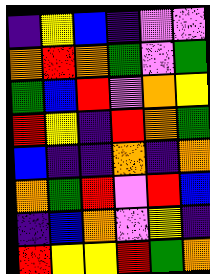[["indigo", "yellow", "blue", "indigo", "violet", "violet"], ["orange", "red", "orange", "green", "violet", "green"], ["green", "blue", "red", "violet", "orange", "yellow"], ["red", "yellow", "indigo", "red", "orange", "green"], ["blue", "indigo", "indigo", "orange", "indigo", "orange"], ["orange", "green", "red", "violet", "red", "blue"], ["indigo", "blue", "orange", "violet", "yellow", "indigo"], ["red", "yellow", "yellow", "red", "green", "orange"]]